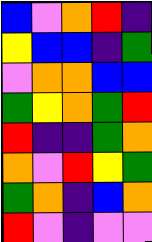[["blue", "violet", "orange", "red", "indigo"], ["yellow", "blue", "blue", "indigo", "green"], ["violet", "orange", "orange", "blue", "blue"], ["green", "yellow", "orange", "green", "red"], ["red", "indigo", "indigo", "green", "orange"], ["orange", "violet", "red", "yellow", "green"], ["green", "orange", "indigo", "blue", "orange"], ["red", "violet", "indigo", "violet", "violet"]]